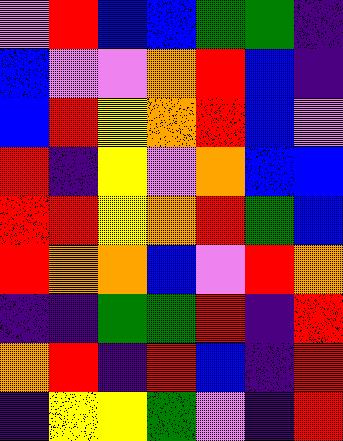[["violet", "red", "blue", "blue", "green", "green", "indigo"], ["blue", "violet", "violet", "orange", "red", "blue", "indigo"], ["blue", "red", "yellow", "orange", "red", "blue", "violet"], ["red", "indigo", "yellow", "violet", "orange", "blue", "blue"], ["red", "red", "yellow", "orange", "red", "green", "blue"], ["red", "orange", "orange", "blue", "violet", "red", "orange"], ["indigo", "indigo", "green", "green", "red", "indigo", "red"], ["orange", "red", "indigo", "red", "blue", "indigo", "red"], ["indigo", "yellow", "yellow", "green", "violet", "indigo", "red"]]